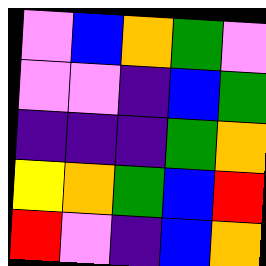[["violet", "blue", "orange", "green", "violet"], ["violet", "violet", "indigo", "blue", "green"], ["indigo", "indigo", "indigo", "green", "orange"], ["yellow", "orange", "green", "blue", "red"], ["red", "violet", "indigo", "blue", "orange"]]